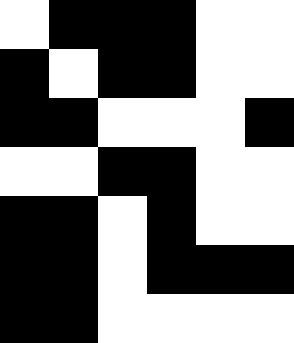[["white", "black", "black", "black", "white", "white"], ["black", "white", "black", "black", "white", "white"], ["black", "black", "white", "white", "white", "black"], ["white", "white", "black", "black", "white", "white"], ["black", "black", "white", "black", "white", "white"], ["black", "black", "white", "black", "black", "black"], ["black", "black", "white", "white", "white", "white"]]